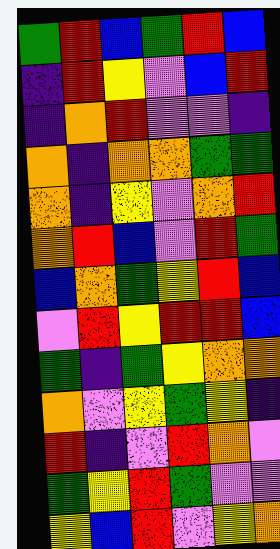[["green", "red", "blue", "green", "red", "blue"], ["indigo", "red", "yellow", "violet", "blue", "red"], ["indigo", "orange", "red", "violet", "violet", "indigo"], ["orange", "indigo", "orange", "orange", "green", "green"], ["orange", "indigo", "yellow", "violet", "orange", "red"], ["orange", "red", "blue", "violet", "red", "green"], ["blue", "orange", "green", "yellow", "red", "blue"], ["violet", "red", "yellow", "red", "red", "blue"], ["green", "indigo", "green", "yellow", "orange", "orange"], ["orange", "violet", "yellow", "green", "yellow", "indigo"], ["red", "indigo", "violet", "red", "orange", "violet"], ["green", "yellow", "red", "green", "violet", "violet"], ["yellow", "blue", "red", "violet", "yellow", "orange"]]